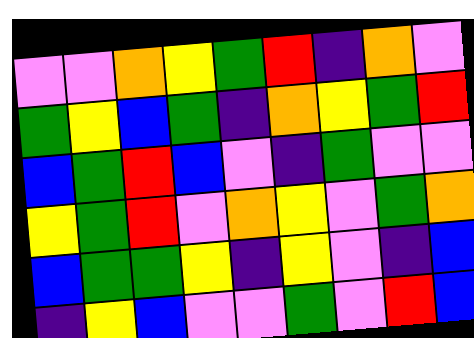[["violet", "violet", "orange", "yellow", "green", "red", "indigo", "orange", "violet"], ["green", "yellow", "blue", "green", "indigo", "orange", "yellow", "green", "red"], ["blue", "green", "red", "blue", "violet", "indigo", "green", "violet", "violet"], ["yellow", "green", "red", "violet", "orange", "yellow", "violet", "green", "orange"], ["blue", "green", "green", "yellow", "indigo", "yellow", "violet", "indigo", "blue"], ["indigo", "yellow", "blue", "violet", "violet", "green", "violet", "red", "blue"]]